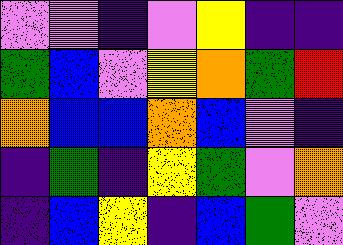[["violet", "violet", "indigo", "violet", "yellow", "indigo", "indigo"], ["green", "blue", "violet", "yellow", "orange", "green", "red"], ["orange", "blue", "blue", "orange", "blue", "violet", "indigo"], ["indigo", "green", "indigo", "yellow", "green", "violet", "orange"], ["indigo", "blue", "yellow", "indigo", "blue", "green", "violet"]]